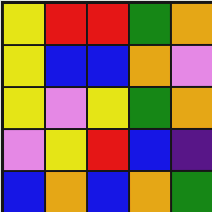[["yellow", "red", "red", "green", "orange"], ["yellow", "blue", "blue", "orange", "violet"], ["yellow", "violet", "yellow", "green", "orange"], ["violet", "yellow", "red", "blue", "indigo"], ["blue", "orange", "blue", "orange", "green"]]